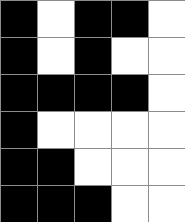[["black", "white", "black", "black", "white"], ["black", "white", "black", "white", "white"], ["black", "black", "black", "black", "white"], ["black", "white", "white", "white", "white"], ["black", "black", "white", "white", "white"], ["black", "black", "black", "white", "white"]]